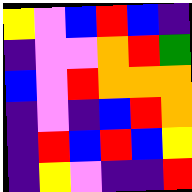[["yellow", "violet", "blue", "red", "blue", "indigo"], ["indigo", "violet", "violet", "orange", "red", "green"], ["blue", "violet", "red", "orange", "orange", "orange"], ["indigo", "violet", "indigo", "blue", "red", "orange"], ["indigo", "red", "blue", "red", "blue", "yellow"], ["indigo", "yellow", "violet", "indigo", "indigo", "red"]]